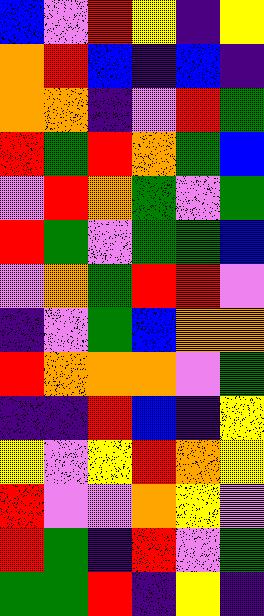[["blue", "violet", "red", "yellow", "indigo", "yellow"], ["orange", "red", "blue", "indigo", "blue", "indigo"], ["orange", "orange", "indigo", "violet", "red", "green"], ["red", "green", "red", "orange", "green", "blue"], ["violet", "red", "orange", "green", "violet", "green"], ["red", "green", "violet", "green", "green", "blue"], ["violet", "orange", "green", "red", "red", "violet"], ["indigo", "violet", "green", "blue", "orange", "orange"], ["red", "orange", "orange", "orange", "violet", "green"], ["indigo", "indigo", "red", "blue", "indigo", "yellow"], ["yellow", "violet", "yellow", "red", "orange", "yellow"], ["red", "violet", "violet", "orange", "yellow", "violet"], ["red", "green", "indigo", "red", "violet", "green"], ["green", "green", "red", "indigo", "yellow", "indigo"]]